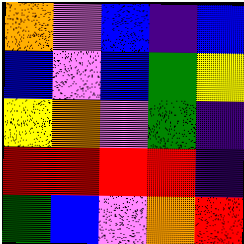[["orange", "violet", "blue", "indigo", "blue"], ["blue", "violet", "blue", "green", "yellow"], ["yellow", "orange", "violet", "green", "indigo"], ["red", "red", "red", "red", "indigo"], ["green", "blue", "violet", "orange", "red"]]